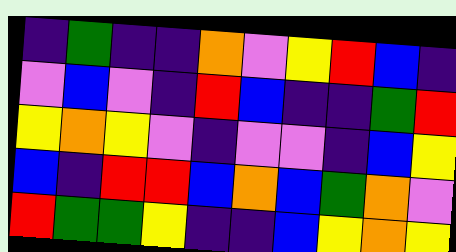[["indigo", "green", "indigo", "indigo", "orange", "violet", "yellow", "red", "blue", "indigo"], ["violet", "blue", "violet", "indigo", "red", "blue", "indigo", "indigo", "green", "red"], ["yellow", "orange", "yellow", "violet", "indigo", "violet", "violet", "indigo", "blue", "yellow"], ["blue", "indigo", "red", "red", "blue", "orange", "blue", "green", "orange", "violet"], ["red", "green", "green", "yellow", "indigo", "indigo", "blue", "yellow", "orange", "yellow"]]